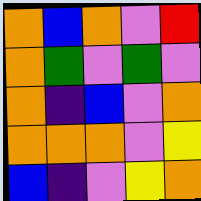[["orange", "blue", "orange", "violet", "red"], ["orange", "green", "violet", "green", "violet"], ["orange", "indigo", "blue", "violet", "orange"], ["orange", "orange", "orange", "violet", "yellow"], ["blue", "indigo", "violet", "yellow", "orange"]]